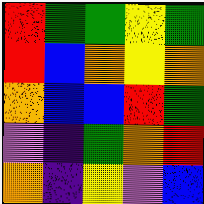[["red", "green", "green", "yellow", "green"], ["red", "blue", "orange", "yellow", "orange"], ["orange", "blue", "blue", "red", "green"], ["violet", "indigo", "green", "orange", "red"], ["orange", "indigo", "yellow", "violet", "blue"]]